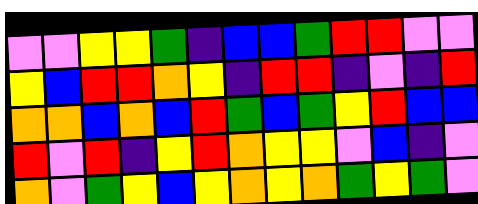[["violet", "violet", "yellow", "yellow", "green", "indigo", "blue", "blue", "green", "red", "red", "violet", "violet"], ["yellow", "blue", "red", "red", "orange", "yellow", "indigo", "red", "red", "indigo", "violet", "indigo", "red"], ["orange", "orange", "blue", "orange", "blue", "red", "green", "blue", "green", "yellow", "red", "blue", "blue"], ["red", "violet", "red", "indigo", "yellow", "red", "orange", "yellow", "yellow", "violet", "blue", "indigo", "violet"], ["orange", "violet", "green", "yellow", "blue", "yellow", "orange", "yellow", "orange", "green", "yellow", "green", "violet"]]